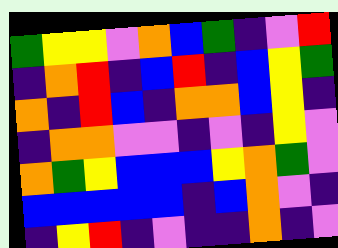[["green", "yellow", "yellow", "violet", "orange", "blue", "green", "indigo", "violet", "red"], ["indigo", "orange", "red", "indigo", "blue", "red", "indigo", "blue", "yellow", "green"], ["orange", "indigo", "red", "blue", "indigo", "orange", "orange", "blue", "yellow", "indigo"], ["indigo", "orange", "orange", "violet", "violet", "indigo", "violet", "indigo", "yellow", "violet"], ["orange", "green", "yellow", "blue", "blue", "blue", "yellow", "orange", "green", "violet"], ["blue", "blue", "blue", "blue", "blue", "indigo", "blue", "orange", "violet", "indigo"], ["indigo", "yellow", "red", "indigo", "violet", "indigo", "indigo", "orange", "indigo", "violet"]]